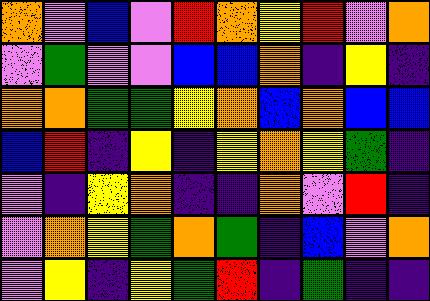[["orange", "violet", "blue", "violet", "red", "orange", "yellow", "red", "violet", "orange"], ["violet", "green", "violet", "violet", "blue", "blue", "orange", "indigo", "yellow", "indigo"], ["orange", "orange", "green", "green", "yellow", "orange", "blue", "orange", "blue", "blue"], ["blue", "red", "indigo", "yellow", "indigo", "yellow", "orange", "yellow", "green", "indigo"], ["violet", "indigo", "yellow", "orange", "indigo", "indigo", "orange", "violet", "red", "indigo"], ["violet", "orange", "yellow", "green", "orange", "green", "indigo", "blue", "violet", "orange"], ["violet", "yellow", "indigo", "yellow", "green", "red", "indigo", "green", "indigo", "indigo"]]